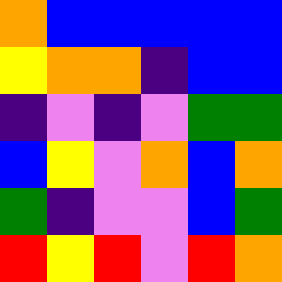[["orange", "blue", "blue", "blue", "blue", "blue"], ["yellow", "orange", "orange", "indigo", "blue", "blue"], ["indigo", "violet", "indigo", "violet", "green", "green"], ["blue", "yellow", "violet", "orange", "blue", "orange"], ["green", "indigo", "violet", "violet", "blue", "green"], ["red", "yellow", "red", "violet", "red", "orange"]]